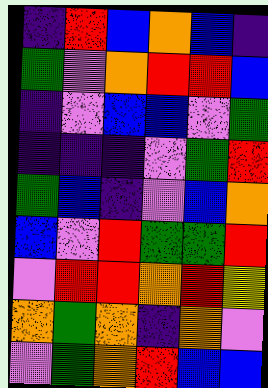[["indigo", "red", "blue", "orange", "blue", "indigo"], ["green", "violet", "orange", "red", "red", "blue"], ["indigo", "violet", "blue", "blue", "violet", "green"], ["indigo", "indigo", "indigo", "violet", "green", "red"], ["green", "blue", "indigo", "violet", "blue", "orange"], ["blue", "violet", "red", "green", "green", "red"], ["violet", "red", "red", "orange", "red", "yellow"], ["orange", "green", "orange", "indigo", "orange", "violet"], ["violet", "green", "orange", "red", "blue", "blue"]]